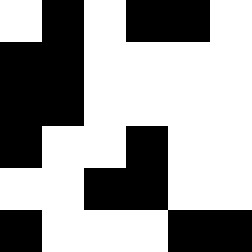[["white", "black", "white", "black", "black", "white"], ["black", "black", "white", "white", "white", "white"], ["black", "black", "white", "white", "white", "white"], ["black", "white", "white", "black", "white", "white"], ["white", "white", "black", "black", "white", "white"], ["black", "white", "white", "white", "black", "black"]]